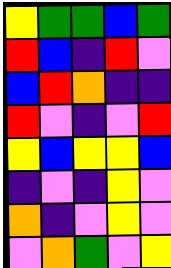[["yellow", "green", "green", "blue", "green"], ["red", "blue", "indigo", "red", "violet"], ["blue", "red", "orange", "indigo", "indigo"], ["red", "violet", "indigo", "violet", "red"], ["yellow", "blue", "yellow", "yellow", "blue"], ["indigo", "violet", "indigo", "yellow", "violet"], ["orange", "indigo", "violet", "yellow", "violet"], ["violet", "orange", "green", "violet", "yellow"]]